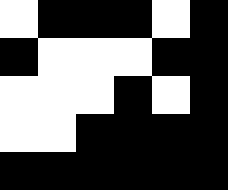[["white", "black", "black", "black", "white", "black"], ["black", "white", "white", "white", "black", "black"], ["white", "white", "white", "black", "white", "black"], ["white", "white", "black", "black", "black", "black"], ["black", "black", "black", "black", "black", "black"]]